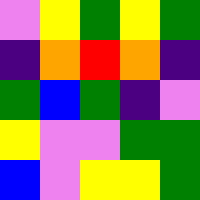[["violet", "yellow", "green", "yellow", "green"], ["indigo", "orange", "red", "orange", "indigo"], ["green", "blue", "green", "indigo", "violet"], ["yellow", "violet", "violet", "green", "green"], ["blue", "violet", "yellow", "yellow", "green"]]